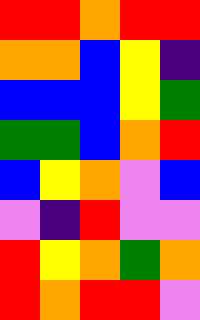[["red", "red", "orange", "red", "red"], ["orange", "orange", "blue", "yellow", "indigo"], ["blue", "blue", "blue", "yellow", "green"], ["green", "green", "blue", "orange", "red"], ["blue", "yellow", "orange", "violet", "blue"], ["violet", "indigo", "red", "violet", "violet"], ["red", "yellow", "orange", "green", "orange"], ["red", "orange", "red", "red", "violet"]]